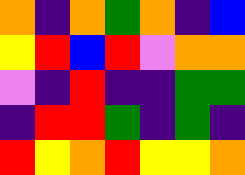[["orange", "indigo", "orange", "green", "orange", "indigo", "blue"], ["yellow", "red", "blue", "red", "violet", "orange", "orange"], ["violet", "indigo", "red", "indigo", "indigo", "green", "green"], ["indigo", "red", "red", "green", "indigo", "green", "indigo"], ["red", "yellow", "orange", "red", "yellow", "yellow", "orange"]]